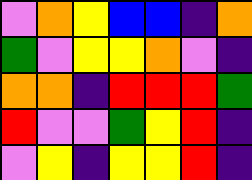[["violet", "orange", "yellow", "blue", "blue", "indigo", "orange"], ["green", "violet", "yellow", "yellow", "orange", "violet", "indigo"], ["orange", "orange", "indigo", "red", "red", "red", "green"], ["red", "violet", "violet", "green", "yellow", "red", "indigo"], ["violet", "yellow", "indigo", "yellow", "yellow", "red", "indigo"]]